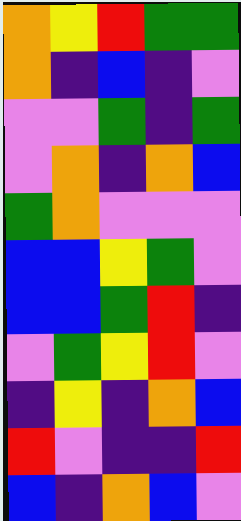[["orange", "yellow", "red", "green", "green"], ["orange", "indigo", "blue", "indigo", "violet"], ["violet", "violet", "green", "indigo", "green"], ["violet", "orange", "indigo", "orange", "blue"], ["green", "orange", "violet", "violet", "violet"], ["blue", "blue", "yellow", "green", "violet"], ["blue", "blue", "green", "red", "indigo"], ["violet", "green", "yellow", "red", "violet"], ["indigo", "yellow", "indigo", "orange", "blue"], ["red", "violet", "indigo", "indigo", "red"], ["blue", "indigo", "orange", "blue", "violet"]]